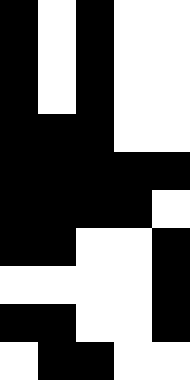[["black", "white", "black", "white", "white"], ["black", "white", "black", "white", "white"], ["black", "white", "black", "white", "white"], ["black", "black", "black", "white", "white"], ["black", "black", "black", "black", "black"], ["black", "black", "black", "black", "white"], ["black", "black", "white", "white", "black"], ["white", "white", "white", "white", "black"], ["black", "black", "white", "white", "black"], ["white", "black", "black", "white", "white"]]